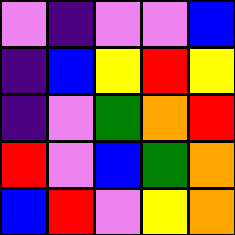[["violet", "indigo", "violet", "violet", "blue"], ["indigo", "blue", "yellow", "red", "yellow"], ["indigo", "violet", "green", "orange", "red"], ["red", "violet", "blue", "green", "orange"], ["blue", "red", "violet", "yellow", "orange"]]